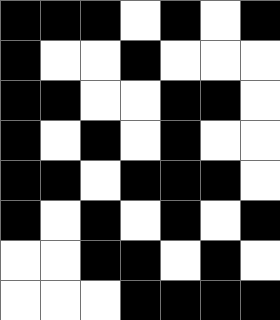[["black", "black", "black", "white", "black", "white", "black"], ["black", "white", "white", "black", "white", "white", "white"], ["black", "black", "white", "white", "black", "black", "white"], ["black", "white", "black", "white", "black", "white", "white"], ["black", "black", "white", "black", "black", "black", "white"], ["black", "white", "black", "white", "black", "white", "black"], ["white", "white", "black", "black", "white", "black", "white"], ["white", "white", "white", "black", "black", "black", "black"]]